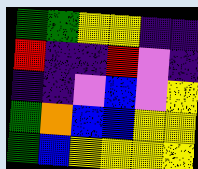[["green", "green", "yellow", "yellow", "indigo", "indigo"], ["red", "indigo", "indigo", "red", "violet", "indigo"], ["indigo", "indigo", "violet", "blue", "violet", "yellow"], ["green", "orange", "blue", "blue", "yellow", "yellow"], ["green", "blue", "yellow", "yellow", "yellow", "yellow"]]